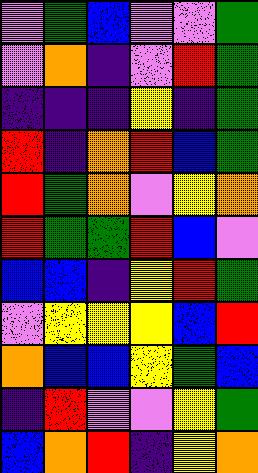[["violet", "green", "blue", "violet", "violet", "green"], ["violet", "orange", "indigo", "violet", "red", "green"], ["indigo", "indigo", "indigo", "yellow", "indigo", "green"], ["red", "indigo", "orange", "red", "blue", "green"], ["red", "green", "orange", "violet", "yellow", "orange"], ["red", "green", "green", "red", "blue", "violet"], ["blue", "blue", "indigo", "yellow", "red", "green"], ["violet", "yellow", "yellow", "yellow", "blue", "red"], ["orange", "blue", "blue", "yellow", "green", "blue"], ["indigo", "red", "violet", "violet", "yellow", "green"], ["blue", "orange", "red", "indigo", "yellow", "orange"]]